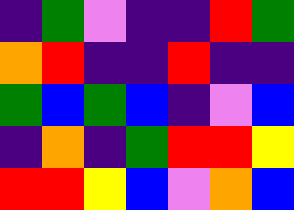[["indigo", "green", "violet", "indigo", "indigo", "red", "green"], ["orange", "red", "indigo", "indigo", "red", "indigo", "indigo"], ["green", "blue", "green", "blue", "indigo", "violet", "blue"], ["indigo", "orange", "indigo", "green", "red", "red", "yellow"], ["red", "red", "yellow", "blue", "violet", "orange", "blue"]]